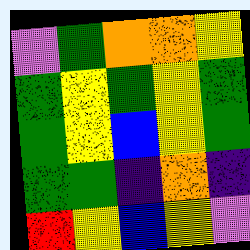[["violet", "green", "orange", "orange", "yellow"], ["green", "yellow", "green", "yellow", "green"], ["green", "yellow", "blue", "yellow", "green"], ["green", "green", "indigo", "orange", "indigo"], ["red", "yellow", "blue", "yellow", "violet"]]